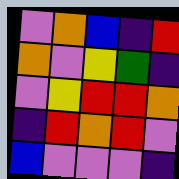[["violet", "orange", "blue", "indigo", "red"], ["orange", "violet", "yellow", "green", "indigo"], ["violet", "yellow", "red", "red", "orange"], ["indigo", "red", "orange", "red", "violet"], ["blue", "violet", "violet", "violet", "indigo"]]